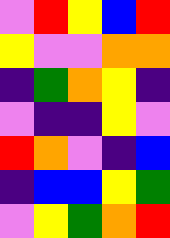[["violet", "red", "yellow", "blue", "red"], ["yellow", "violet", "violet", "orange", "orange"], ["indigo", "green", "orange", "yellow", "indigo"], ["violet", "indigo", "indigo", "yellow", "violet"], ["red", "orange", "violet", "indigo", "blue"], ["indigo", "blue", "blue", "yellow", "green"], ["violet", "yellow", "green", "orange", "red"]]